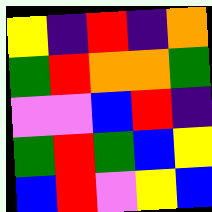[["yellow", "indigo", "red", "indigo", "orange"], ["green", "red", "orange", "orange", "green"], ["violet", "violet", "blue", "red", "indigo"], ["green", "red", "green", "blue", "yellow"], ["blue", "red", "violet", "yellow", "blue"]]